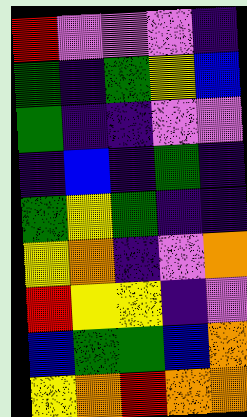[["red", "violet", "violet", "violet", "indigo"], ["green", "indigo", "green", "yellow", "blue"], ["green", "indigo", "indigo", "violet", "violet"], ["indigo", "blue", "indigo", "green", "indigo"], ["green", "yellow", "green", "indigo", "indigo"], ["yellow", "orange", "indigo", "violet", "orange"], ["red", "yellow", "yellow", "indigo", "violet"], ["blue", "green", "green", "blue", "orange"], ["yellow", "orange", "red", "orange", "orange"]]